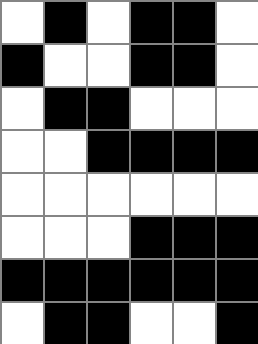[["white", "black", "white", "black", "black", "white"], ["black", "white", "white", "black", "black", "white"], ["white", "black", "black", "white", "white", "white"], ["white", "white", "black", "black", "black", "black"], ["white", "white", "white", "white", "white", "white"], ["white", "white", "white", "black", "black", "black"], ["black", "black", "black", "black", "black", "black"], ["white", "black", "black", "white", "white", "black"]]